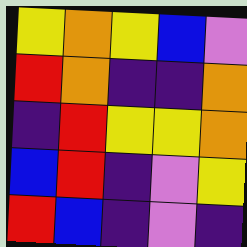[["yellow", "orange", "yellow", "blue", "violet"], ["red", "orange", "indigo", "indigo", "orange"], ["indigo", "red", "yellow", "yellow", "orange"], ["blue", "red", "indigo", "violet", "yellow"], ["red", "blue", "indigo", "violet", "indigo"]]